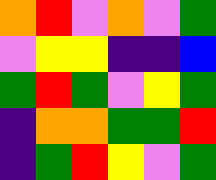[["orange", "red", "violet", "orange", "violet", "green"], ["violet", "yellow", "yellow", "indigo", "indigo", "blue"], ["green", "red", "green", "violet", "yellow", "green"], ["indigo", "orange", "orange", "green", "green", "red"], ["indigo", "green", "red", "yellow", "violet", "green"]]